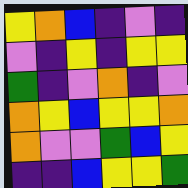[["yellow", "orange", "blue", "indigo", "violet", "indigo"], ["violet", "indigo", "yellow", "indigo", "yellow", "yellow"], ["green", "indigo", "violet", "orange", "indigo", "violet"], ["orange", "yellow", "blue", "yellow", "yellow", "orange"], ["orange", "violet", "violet", "green", "blue", "yellow"], ["indigo", "indigo", "blue", "yellow", "yellow", "green"]]